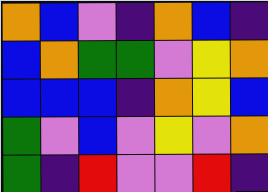[["orange", "blue", "violet", "indigo", "orange", "blue", "indigo"], ["blue", "orange", "green", "green", "violet", "yellow", "orange"], ["blue", "blue", "blue", "indigo", "orange", "yellow", "blue"], ["green", "violet", "blue", "violet", "yellow", "violet", "orange"], ["green", "indigo", "red", "violet", "violet", "red", "indigo"]]